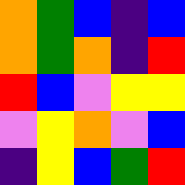[["orange", "green", "blue", "indigo", "blue"], ["orange", "green", "orange", "indigo", "red"], ["red", "blue", "violet", "yellow", "yellow"], ["violet", "yellow", "orange", "violet", "blue"], ["indigo", "yellow", "blue", "green", "red"]]